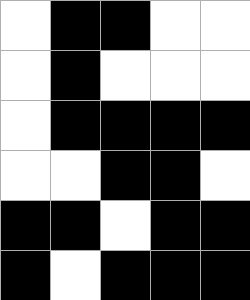[["white", "black", "black", "white", "white"], ["white", "black", "white", "white", "white"], ["white", "black", "black", "black", "black"], ["white", "white", "black", "black", "white"], ["black", "black", "white", "black", "black"], ["black", "white", "black", "black", "black"]]